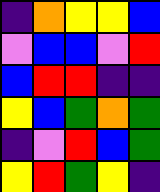[["indigo", "orange", "yellow", "yellow", "blue"], ["violet", "blue", "blue", "violet", "red"], ["blue", "red", "red", "indigo", "indigo"], ["yellow", "blue", "green", "orange", "green"], ["indigo", "violet", "red", "blue", "green"], ["yellow", "red", "green", "yellow", "indigo"]]